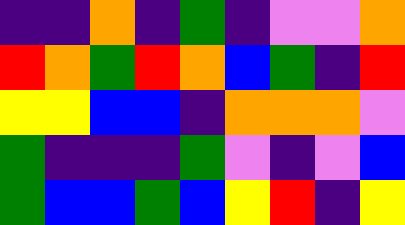[["indigo", "indigo", "orange", "indigo", "green", "indigo", "violet", "violet", "orange"], ["red", "orange", "green", "red", "orange", "blue", "green", "indigo", "red"], ["yellow", "yellow", "blue", "blue", "indigo", "orange", "orange", "orange", "violet"], ["green", "indigo", "indigo", "indigo", "green", "violet", "indigo", "violet", "blue"], ["green", "blue", "blue", "green", "blue", "yellow", "red", "indigo", "yellow"]]